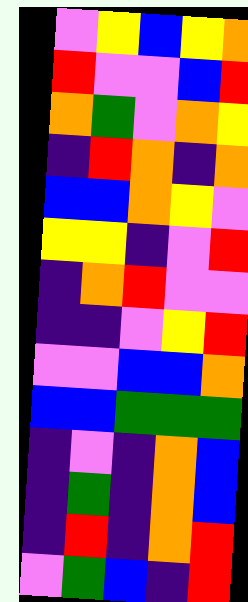[["violet", "yellow", "blue", "yellow", "orange"], ["red", "violet", "violet", "blue", "red"], ["orange", "green", "violet", "orange", "yellow"], ["indigo", "red", "orange", "indigo", "orange"], ["blue", "blue", "orange", "yellow", "violet"], ["yellow", "yellow", "indigo", "violet", "red"], ["indigo", "orange", "red", "violet", "violet"], ["indigo", "indigo", "violet", "yellow", "red"], ["violet", "violet", "blue", "blue", "orange"], ["blue", "blue", "green", "green", "green"], ["indigo", "violet", "indigo", "orange", "blue"], ["indigo", "green", "indigo", "orange", "blue"], ["indigo", "red", "indigo", "orange", "red"], ["violet", "green", "blue", "indigo", "red"]]